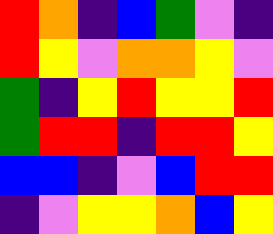[["red", "orange", "indigo", "blue", "green", "violet", "indigo"], ["red", "yellow", "violet", "orange", "orange", "yellow", "violet"], ["green", "indigo", "yellow", "red", "yellow", "yellow", "red"], ["green", "red", "red", "indigo", "red", "red", "yellow"], ["blue", "blue", "indigo", "violet", "blue", "red", "red"], ["indigo", "violet", "yellow", "yellow", "orange", "blue", "yellow"]]